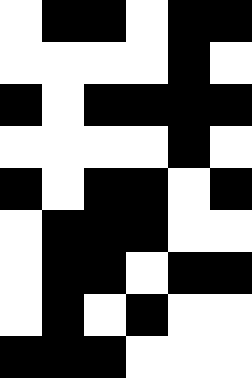[["white", "black", "black", "white", "black", "black"], ["white", "white", "white", "white", "black", "white"], ["black", "white", "black", "black", "black", "black"], ["white", "white", "white", "white", "black", "white"], ["black", "white", "black", "black", "white", "black"], ["white", "black", "black", "black", "white", "white"], ["white", "black", "black", "white", "black", "black"], ["white", "black", "white", "black", "white", "white"], ["black", "black", "black", "white", "white", "white"]]